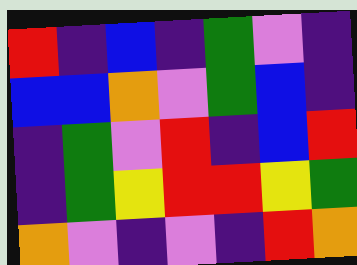[["red", "indigo", "blue", "indigo", "green", "violet", "indigo"], ["blue", "blue", "orange", "violet", "green", "blue", "indigo"], ["indigo", "green", "violet", "red", "indigo", "blue", "red"], ["indigo", "green", "yellow", "red", "red", "yellow", "green"], ["orange", "violet", "indigo", "violet", "indigo", "red", "orange"]]